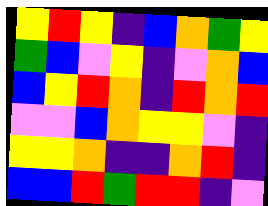[["yellow", "red", "yellow", "indigo", "blue", "orange", "green", "yellow"], ["green", "blue", "violet", "yellow", "indigo", "violet", "orange", "blue"], ["blue", "yellow", "red", "orange", "indigo", "red", "orange", "red"], ["violet", "violet", "blue", "orange", "yellow", "yellow", "violet", "indigo"], ["yellow", "yellow", "orange", "indigo", "indigo", "orange", "red", "indigo"], ["blue", "blue", "red", "green", "red", "red", "indigo", "violet"]]